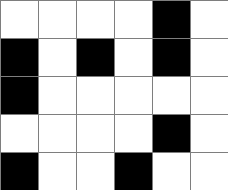[["white", "white", "white", "white", "black", "white"], ["black", "white", "black", "white", "black", "white"], ["black", "white", "white", "white", "white", "white"], ["white", "white", "white", "white", "black", "white"], ["black", "white", "white", "black", "white", "white"]]